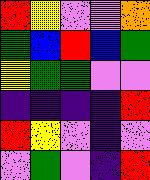[["red", "yellow", "violet", "violet", "orange"], ["green", "blue", "red", "blue", "green"], ["yellow", "green", "green", "violet", "violet"], ["indigo", "indigo", "indigo", "indigo", "red"], ["red", "yellow", "violet", "indigo", "violet"], ["violet", "green", "violet", "indigo", "red"]]